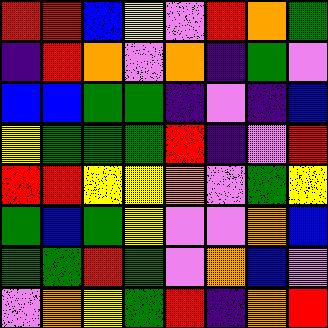[["red", "red", "blue", "yellow", "violet", "red", "orange", "green"], ["indigo", "red", "orange", "violet", "orange", "indigo", "green", "violet"], ["blue", "blue", "green", "green", "indigo", "violet", "indigo", "blue"], ["yellow", "green", "green", "green", "red", "indigo", "violet", "red"], ["red", "red", "yellow", "yellow", "orange", "violet", "green", "yellow"], ["green", "blue", "green", "yellow", "violet", "violet", "orange", "blue"], ["green", "green", "red", "green", "violet", "orange", "blue", "violet"], ["violet", "orange", "yellow", "green", "red", "indigo", "orange", "red"]]